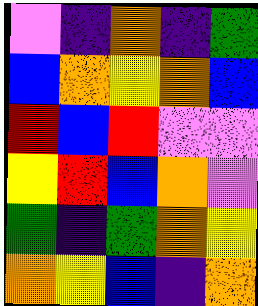[["violet", "indigo", "orange", "indigo", "green"], ["blue", "orange", "yellow", "orange", "blue"], ["red", "blue", "red", "violet", "violet"], ["yellow", "red", "blue", "orange", "violet"], ["green", "indigo", "green", "orange", "yellow"], ["orange", "yellow", "blue", "indigo", "orange"]]